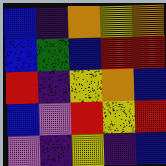[["blue", "indigo", "orange", "yellow", "orange"], ["blue", "green", "blue", "red", "red"], ["red", "indigo", "yellow", "orange", "blue"], ["blue", "violet", "red", "yellow", "red"], ["violet", "indigo", "yellow", "indigo", "blue"]]